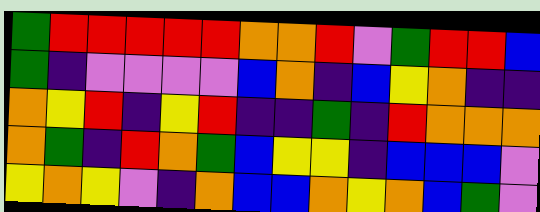[["green", "red", "red", "red", "red", "red", "orange", "orange", "red", "violet", "green", "red", "red", "blue"], ["green", "indigo", "violet", "violet", "violet", "violet", "blue", "orange", "indigo", "blue", "yellow", "orange", "indigo", "indigo"], ["orange", "yellow", "red", "indigo", "yellow", "red", "indigo", "indigo", "green", "indigo", "red", "orange", "orange", "orange"], ["orange", "green", "indigo", "red", "orange", "green", "blue", "yellow", "yellow", "indigo", "blue", "blue", "blue", "violet"], ["yellow", "orange", "yellow", "violet", "indigo", "orange", "blue", "blue", "orange", "yellow", "orange", "blue", "green", "violet"]]